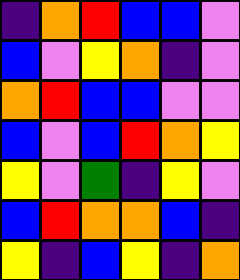[["indigo", "orange", "red", "blue", "blue", "violet"], ["blue", "violet", "yellow", "orange", "indigo", "violet"], ["orange", "red", "blue", "blue", "violet", "violet"], ["blue", "violet", "blue", "red", "orange", "yellow"], ["yellow", "violet", "green", "indigo", "yellow", "violet"], ["blue", "red", "orange", "orange", "blue", "indigo"], ["yellow", "indigo", "blue", "yellow", "indigo", "orange"]]